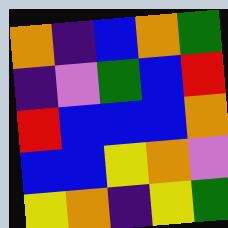[["orange", "indigo", "blue", "orange", "green"], ["indigo", "violet", "green", "blue", "red"], ["red", "blue", "blue", "blue", "orange"], ["blue", "blue", "yellow", "orange", "violet"], ["yellow", "orange", "indigo", "yellow", "green"]]